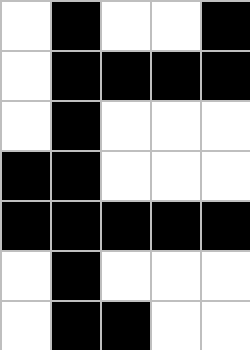[["white", "black", "white", "white", "black"], ["white", "black", "black", "black", "black"], ["white", "black", "white", "white", "white"], ["black", "black", "white", "white", "white"], ["black", "black", "black", "black", "black"], ["white", "black", "white", "white", "white"], ["white", "black", "black", "white", "white"]]